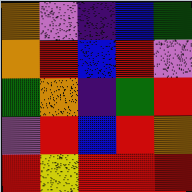[["orange", "violet", "indigo", "blue", "green"], ["orange", "red", "blue", "red", "violet"], ["green", "orange", "indigo", "green", "red"], ["violet", "red", "blue", "red", "orange"], ["red", "yellow", "red", "red", "red"]]